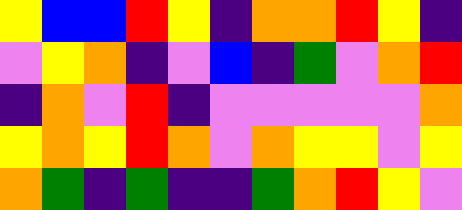[["yellow", "blue", "blue", "red", "yellow", "indigo", "orange", "orange", "red", "yellow", "indigo"], ["violet", "yellow", "orange", "indigo", "violet", "blue", "indigo", "green", "violet", "orange", "red"], ["indigo", "orange", "violet", "red", "indigo", "violet", "violet", "violet", "violet", "violet", "orange"], ["yellow", "orange", "yellow", "red", "orange", "violet", "orange", "yellow", "yellow", "violet", "yellow"], ["orange", "green", "indigo", "green", "indigo", "indigo", "green", "orange", "red", "yellow", "violet"]]